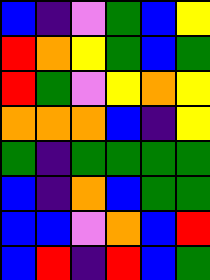[["blue", "indigo", "violet", "green", "blue", "yellow"], ["red", "orange", "yellow", "green", "blue", "green"], ["red", "green", "violet", "yellow", "orange", "yellow"], ["orange", "orange", "orange", "blue", "indigo", "yellow"], ["green", "indigo", "green", "green", "green", "green"], ["blue", "indigo", "orange", "blue", "green", "green"], ["blue", "blue", "violet", "orange", "blue", "red"], ["blue", "red", "indigo", "red", "blue", "green"]]